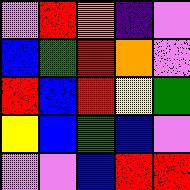[["violet", "red", "orange", "indigo", "violet"], ["blue", "green", "red", "orange", "violet"], ["red", "blue", "red", "yellow", "green"], ["yellow", "blue", "green", "blue", "violet"], ["violet", "violet", "blue", "red", "red"]]